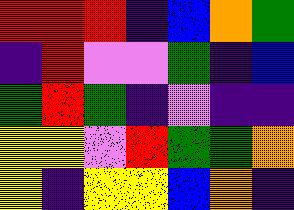[["red", "red", "red", "indigo", "blue", "orange", "green"], ["indigo", "red", "violet", "violet", "green", "indigo", "blue"], ["green", "red", "green", "indigo", "violet", "indigo", "indigo"], ["yellow", "yellow", "violet", "red", "green", "green", "orange"], ["yellow", "indigo", "yellow", "yellow", "blue", "orange", "indigo"]]